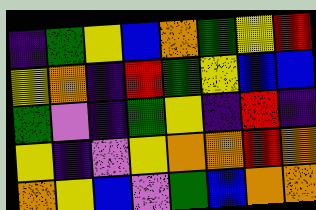[["indigo", "green", "yellow", "blue", "orange", "green", "yellow", "red"], ["yellow", "orange", "indigo", "red", "green", "yellow", "blue", "blue"], ["green", "violet", "indigo", "green", "yellow", "indigo", "red", "indigo"], ["yellow", "indigo", "violet", "yellow", "orange", "orange", "red", "orange"], ["orange", "yellow", "blue", "violet", "green", "blue", "orange", "orange"]]